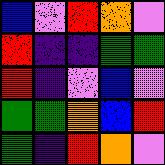[["blue", "violet", "red", "orange", "violet"], ["red", "indigo", "indigo", "green", "green"], ["red", "indigo", "violet", "blue", "violet"], ["green", "green", "orange", "blue", "red"], ["green", "indigo", "red", "orange", "violet"]]